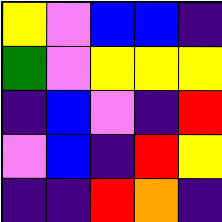[["yellow", "violet", "blue", "blue", "indigo"], ["green", "violet", "yellow", "yellow", "yellow"], ["indigo", "blue", "violet", "indigo", "red"], ["violet", "blue", "indigo", "red", "yellow"], ["indigo", "indigo", "red", "orange", "indigo"]]